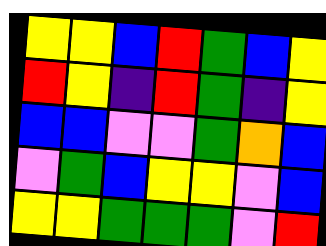[["yellow", "yellow", "blue", "red", "green", "blue", "yellow"], ["red", "yellow", "indigo", "red", "green", "indigo", "yellow"], ["blue", "blue", "violet", "violet", "green", "orange", "blue"], ["violet", "green", "blue", "yellow", "yellow", "violet", "blue"], ["yellow", "yellow", "green", "green", "green", "violet", "red"]]